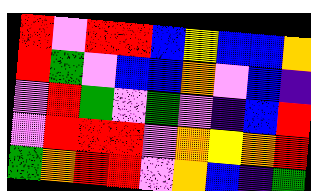[["red", "violet", "red", "red", "blue", "yellow", "blue", "blue", "orange"], ["red", "green", "violet", "blue", "blue", "orange", "violet", "blue", "indigo"], ["violet", "red", "green", "violet", "green", "violet", "indigo", "blue", "red"], ["violet", "red", "red", "red", "violet", "orange", "yellow", "orange", "red"], ["green", "orange", "red", "red", "violet", "orange", "blue", "indigo", "green"]]